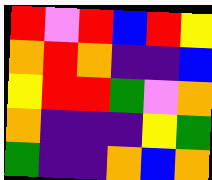[["red", "violet", "red", "blue", "red", "yellow"], ["orange", "red", "orange", "indigo", "indigo", "blue"], ["yellow", "red", "red", "green", "violet", "orange"], ["orange", "indigo", "indigo", "indigo", "yellow", "green"], ["green", "indigo", "indigo", "orange", "blue", "orange"]]